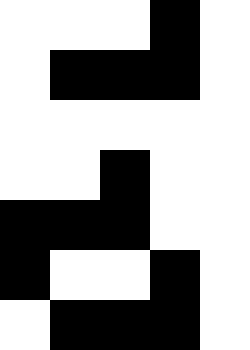[["white", "white", "white", "black", "white"], ["white", "black", "black", "black", "white"], ["white", "white", "white", "white", "white"], ["white", "white", "black", "white", "white"], ["black", "black", "black", "white", "white"], ["black", "white", "white", "black", "white"], ["white", "black", "black", "black", "white"]]